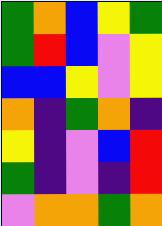[["green", "orange", "blue", "yellow", "green"], ["green", "red", "blue", "violet", "yellow"], ["blue", "blue", "yellow", "violet", "yellow"], ["orange", "indigo", "green", "orange", "indigo"], ["yellow", "indigo", "violet", "blue", "red"], ["green", "indigo", "violet", "indigo", "red"], ["violet", "orange", "orange", "green", "orange"]]